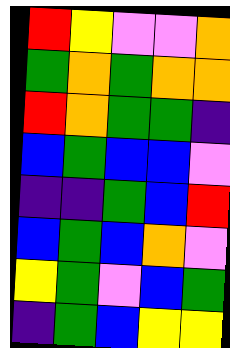[["red", "yellow", "violet", "violet", "orange"], ["green", "orange", "green", "orange", "orange"], ["red", "orange", "green", "green", "indigo"], ["blue", "green", "blue", "blue", "violet"], ["indigo", "indigo", "green", "blue", "red"], ["blue", "green", "blue", "orange", "violet"], ["yellow", "green", "violet", "blue", "green"], ["indigo", "green", "blue", "yellow", "yellow"]]